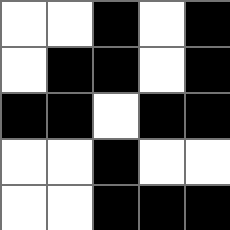[["white", "white", "black", "white", "black"], ["white", "black", "black", "white", "black"], ["black", "black", "white", "black", "black"], ["white", "white", "black", "white", "white"], ["white", "white", "black", "black", "black"]]